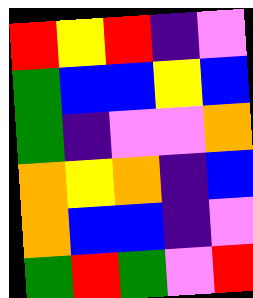[["red", "yellow", "red", "indigo", "violet"], ["green", "blue", "blue", "yellow", "blue"], ["green", "indigo", "violet", "violet", "orange"], ["orange", "yellow", "orange", "indigo", "blue"], ["orange", "blue", "blue", "indigo", "violet"], ["green", "red", "green", "violet", "red"]]